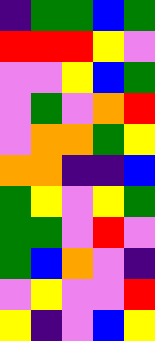[["indigo", "green", "green", "blue", "green"], ["red", "red", "red", "yellow", "violet"], ["violet", "violet", "yellow", "blue", "green"], ["violet", "green", "violet", "orange", "red"], ["violet", "orange", "orange", "green", "yellow"], ["orange", "orange", "indigo", "indigo", "blue"], ["green", "yellow", "violet", "yellow", "green"], ["green", "green", "violet", "red", "violet"], ["green", "blue", "orange", "violet", "indigo"], ["violet", "yellow", "violet", "violet", "red"], ["yellow", "indigo", "violet", "blue", "yellow"]]